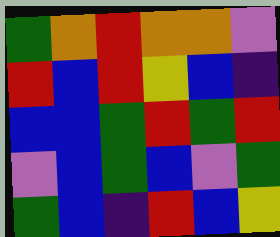[["green", "orange", "red", "orange", "orange", "violet"], ["red", "blue", "red", "yellow", "blue", "indigo"], ["blue", "blue", "green", "red", "green", "red"], ["violet", "blue", "green", "blue", "violet", "green"], ["green", "blue", "indigo", "red", "blue", "yellow"]]